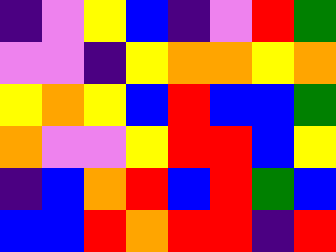[["indigo", "violet", "yellow", "blue", "indigo", "violet", "red", "green"], ["violet", "violet", "indigo", "yellow", "orange", "orange", "yellow", "orange"], ["yellow", "orange", "yellow", "blue", "red", "blue", "blue", "green"], ["orange", "violet", "violet", "yellow", "red", "red", "blue", "yellow"], ["indigo", "blue", "orange", "red", "blue", "red", "green", "blue"], ["blue", "blue", "red", "orange", "red", "red", "indigo", "red"]]